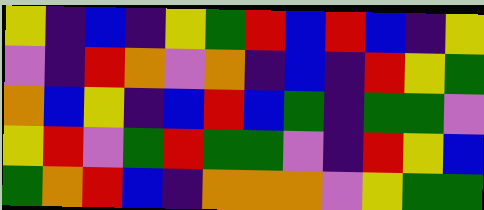[["yellow", "indigo", "blue", "indigo", "yellow", "green", "red", "blue", "red", "blue", "indigo", "yellow"], ["violet", "indigo", "red", "orange", "violet", "orange", "indigo", "blue", "indigo", "red", "yellow", "green"], ["orange", "blue", "yellow", "indigo", "blue", "red", "blue", "green", "indigo", "green", "green", "violet"], ["yellow", "red", "violet", "green", "red", "green", "green", "violet", "indigo", "red", "yellow", "blue"], ["green", "orange", "red", "blue", "indigo", "orange", "orange", "orange", "violet", "yellow", "green", "green"]]